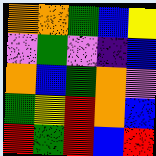[["orange", "orange", "green", "blue", "yellow"], ["violet", "green", "violet", "indigo", "blue"], ["orange", "blue", "green", "orange", "violet"], ["green", "yellow", "red", "orange", "blue"], ["red", "green", "red", "blue", "red"]]